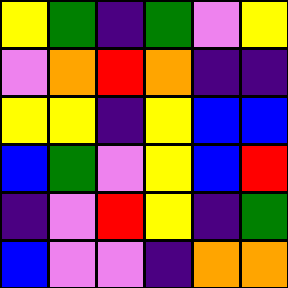[["yellow", "green", "indigo", "green", "violet", "yellow"], ["violet", "orange", "red", "orange", "indigo", "indigo"], ["yellow", "yellow", "indigo", "yellow", "blue", "blue"], ["blue", "green", "violet", "yellow", "blue", "red"], ["indigo", "violet", "red", "yellow", "indigo", "green"], ["blue", "violet", "violet", "indigo", "orange", "orange"]]